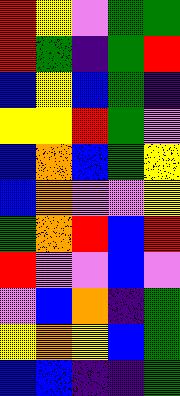[["red", "yellow", "violet", "green", "green"], ["red", "green", "indigo", "green", "red"], ["blue", "yellow", "blue", "green", "indigo"], ["yellow", "yellow", "red", "green", "violet"], ["blue", "orange", "blue", "green", "yellow"], ["blue", "orange", "violet", "violet", "yellow"], ["green", "orange", "red", "blue", "red"], ["red", "violet", "violet", "blue", "violet"], ["violet", "blue", "orange", "indigo", "green"], ["yellow", "orange", "yellow", "blue", "green"], ["blue", "blue", "indigo", "indigo", "green"]]